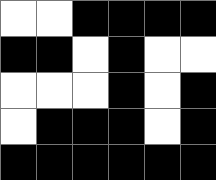[["white", "white", "black", "black", "black", "black"], ["black", "black", "white", "black", "white", "white"], ["white", "white", "white", "black", "white", "black"], ["white", "black", "black", "black", "white", "black"], ["black", "black", "black", "black", "black", "black"]]